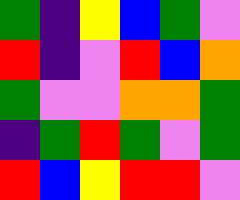[["green", "indigo", "yellow", "blue", "green", "violet"], ["red", "indigo", "violet", "red", "blue", "orange"], ["green", "violet", "violet", "orange", "orange", "green"], ["indigo", "green", "red", "green", "violet", "green"], ["red", "blue", "yellow", "red", "red", "violet"]]